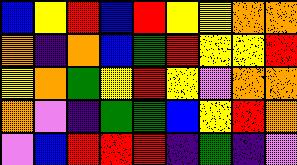[["blue", "yellow", "red", "blue", "red", "yellow", "yellow", "orange", "orange"], ["orange", "indigo", "orange", "blue", "green", "red", "yellow", "yellow", "red"], ["yellow", "orange", "green", "yellow", "red", "yellow", "violet", "orange", "orange"], ["orange", "violet", "indigo", "green", "green", "blue", "yellow", "red", "orange"], ["violet", "blue", "red", "red", "red", "indigo", "green", "indigo", "violet"]]